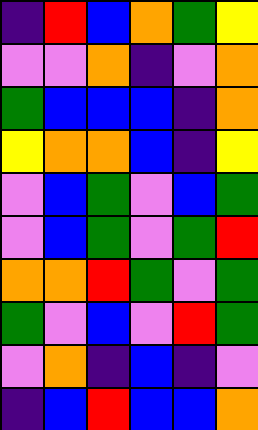[["indigo", "red", "blue", "orange", "green", "yellow"], ["violet", "violet", "orange", "indigo", "violet", "orange"], ["green", "blue", "blue", "blue", "indigo", "orange"], ["yellow", "orange", "orange", "blue", "indigo", "yellow"], ["violet", "blue", "green", "violet", "blue", "green"], ["violet", "blue", "green", "violet", "green", "red"], ["orange", "orange", "red", "green", "violet", "green"], ["green", "violet", "blue", "violet", "red", "green"], ["violet", "orange", "indigo", "blue", "indigo", "violet"], ["indigo", "blue", "red", "blue", "blue", "orange"]]